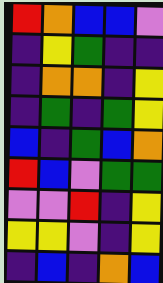[["red", "orange", "blue", "blue", "violet"], ["indigo", "yellow", "green", "indigo", "indigo"], ["indigo", "orange", "orange", "indigo", "yellow"], ["indigo", "green", "indigo", "green", "yellow"], ["blue", "indigo", "green", "blue", "orange"], ["red", "blue", "violet", "green", "green"], ["violet", "violet", "red", "indigo", "yellow"], ["yellow", "yellow", "violet", "indigo", "yellow"], ["indigo", "blue", "indigo", "orange", "blue"]]